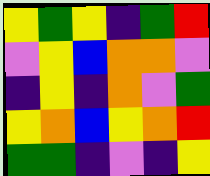[["yellow", "green", "yellow", "indigo", "green", "red"], ["violet", "yellow", "blue", "orange", "orange", "violet"], ["indigo", "yellow", "indigo", "orange", "violet", "green"], ["yellow", "orange", "blue", "yellow", "orange", "red"], ["green", "green", "indigo", "violet", "indigo", "yellow"]]